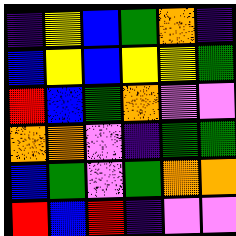[["indigo", "yellow", "blue", "green", "orange", "indigo"], ["blue", "yellow", "blue", "yellow", "yellow", "green"], ["red", "blue", "green", "orange", "violet", "violet"], ["orange", "orange", "violet", "indigo", "green", "green"], ["blue", "green", "violet", "green", "orange", "orange"], ["red", "blue", "red", "indigo", "violet", "violet"]]